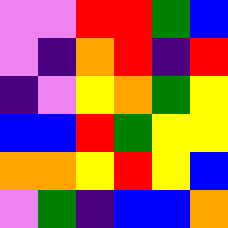[["violet", "violet", "red", "red", "green", "blue"], ["violet", "indigo", "orange", "red", "indigo", "red"], ["indigo", "violet", "yellow", "orange", "green", "yellow"], ["blue", "blue", "red", "green", "yellow", "yellow"], ["orange", "orange", "yellow", "red", "yellow", "blue"], ["violet", "green", "indigo", "blue", "blue", "orange"]]